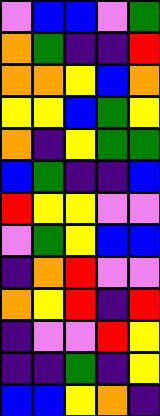[["violet", "blue", "blue", "violet", "green"], ["orange", "green", "indigo", "indigo", "red"], ["orange", "orange", "yellow", "blue", "orange"], ["yellow", "yellow", "blue", "green", "yellow"], ["orange", "indigo", "yellow", "green", "green"], ["blue", "green", "indigo", "indigo", "blue"], ["red", "yellow", "yellow", "violet", "violet"], ["violet", "green", "yellow", "blue", "blue"], ["indigo", "orange", "red", "violet", "violet"], ["orange", "yellow", "red", "indigo", "red"], ["indigo", "violet", "violet", "red", "yellow"], ["indigo", "indigo", "green", "indigo", "yellow"], ["blue", "blue", "yellow", "orange", "indigo"]]